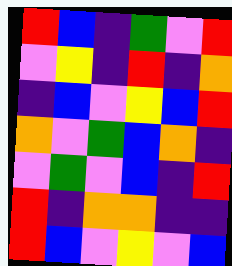[["red", "blue", "indigo", "green", "violet", "red"], ["violet", "yellow", "indigo", "red", "indigo", "orange"], ["indigo", "blue", "violet", "yellow", "blue", "red"], ["orange", "violet", "green", "blue", "orange", "indigo"], ["violet", "green", "violet", "blue", "indigo", "red"], ["red", "indigo", "orange", "orange", "indigo", "indigo"], ["red", "blue", "violet", "yellow", "violet", "blue"]]